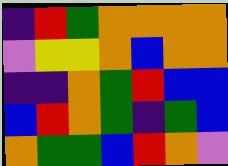[["indigo", "red", "green", "orange", "orange", "orange", "orange"], ["violet", "yellow", "yellow", "orange", "blue", "orange", "orange"], ["indigo", "indigo", "orange", "green", "red", "blue", "blue"], ["blue", "red", "orange", "green", "indigo", "green", "blue"], ["orange", "green", "green", "blue", "red", "orange", "violet"]]